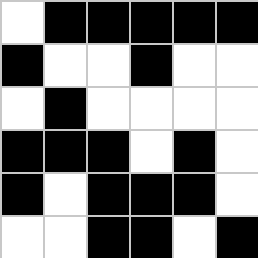[["white", "black", "black", "black", "black", "black"], ["black", "white", "white", "black", "white", "white"], ["white", "black", "white", "white", "white", "white"], ["black", "black", "black", "white", "black", "white"], ["black", "white", "black", "black", "black", "white"], ["white", "white", "black", "black", "white", "black"]]